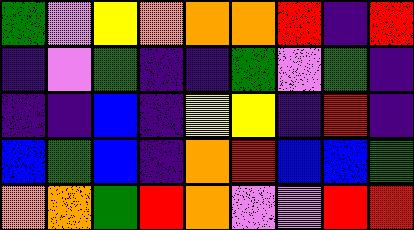[["green", "violet", "yellow", "orange", "orange", "orange", "red", "indigo", "red"], ["indigo", "violet", "green", "indigo", "indigo", "green", "violet", "green", "indigo"], ["indigo", "indigo", "blue", "indigo", "yellow", "yellow", "indigo", "red", "indigo"], ["blue", "green", "blue", "indigo", "orange", "red", "blue", "blue", "green"], ["orange", "orange", "green", "red", "orange", "violet", "violet", "red", "red"]]